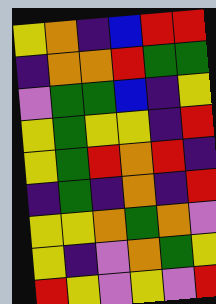[["yellow", "orange", "indigo", "blue", "red", "red"], ["indigo", "orange", "orange", "red", "green", "green"], ["violet", "green", "green", "blue", "indigo", "yellow"], ["yellow", "green", "yellow", "yellow", "indigo", "red"], ["yellow", "green", "red", "orange", "red", "indigo"], ["indigo", "green", "indigo", "orange", "indigo", "red"], ["yellow", "yellow", "orange", "green", "orange", "violet"], ["yellow", "indigo", "violet", "orange", "green", "yellow"], ["red", "yellow", "violet", "yellow", "violet", "red"]]